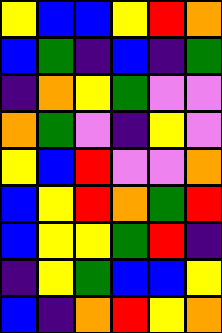[["yellow", "blue", "blue", "yellow", "red", "orange"], ["blue", "green", "indigo", "blue", "indigo", "green"], ["indigo", "orange", "yellow", "green", "violet", "violet"], ["orange", "green", "violet", "indigo", "yellow", "violet"], ["yellow", "blue", "red", "violet", "violet", "orange"], ["blue", "yellow", "red", "orange", "green", "red"], ["blue", "yellow", "yellow", "green", "red", "indigo"], ["indigo", "yellow", "green", "blue", "blue", "yellow"], ["blue", "indigo", "orange", "red", "yellow", "orange"]]